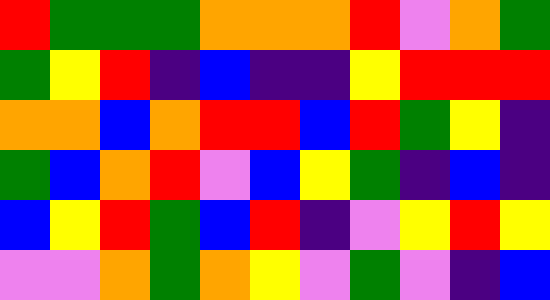[["red", "green", "green", "green", "orange", "orange", "orange", "red", "violet", "orange", "green"], ["green", "yellow", "red", "indigo", "blue", "indigo", "indigo", "yellow", "red", "red", "red"], ["orange", "orange", "blue", "orange", "red", "red", "blue", "red", "green", "yellow", "indigo"], ["green", "blue", "orange", "red", "violet", "blue", "yellow", "green", "indigo", "blue", "indigo"], ["blue", "yellow", "red", "green", "blue", "red", "indigo", "violet", "yellow", "red", "yellow"], ["violet", "violet", "orange", "green", "orange", "yellow", "violet", "green", "violet", "indigo", "blue"]]